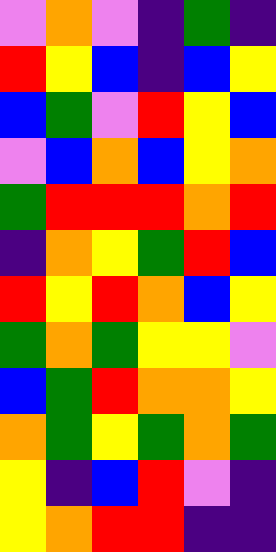[["violet", "orange", "violet", "indigo", "green", "indigo"], ["red", "yellow", "blue", "indigo", "blue", "yellow"], ["blue", "green", "violet", "red", "yellow", "blue"], ["violet", "blue", "orange", "blue", "yellow", "orange"], ["green", "red", "red", "red", "orange", "red"], ["indigo", "orange", "yellow", "green", "red", "blue"], ["red", "yellow", "red", "orange", "blue", "yellow"], ["green", "orange", "green", "yellow", "yellow", "violet"], ["blue", "green", "red", "orange", "orange", "yellow"], ["orange", "green", "yellow", "green", "orange", "green"], ["yellow", "indigo", "blue", "red", "violet", "indigo"], ["yellow", "orange", "red", "red", "indigo", "indigo"]]